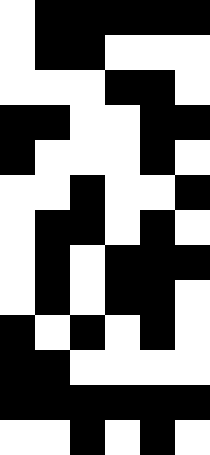[["white", "black", "black", "black", "black", "black"], ["white", "black", "black", "white", "white", "white"], ["white", "white", "white", "black", "black", "white"], ["black", "black", "white", "white", "black", "black"], ["black", "white", "white", "white", "black", "white"], ["white", "white", "black", "white", "white", "black"], ["white", "black", "black", "white", "black", "white"], ["white", "black", "white", "black", "black", "black"], ["white", "black", "white", "black", "black", "white"], ["black", "white", "black", "white", "black", "white"], ["black", "black", "white", "white", "white", "white"], ["black", "black", "black", "black", "black", "black"], ["white", "white", "black", "white", "black", "white"]]